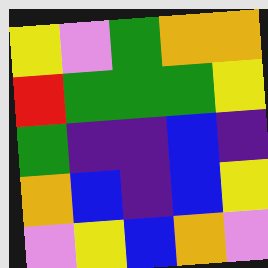[["yellow", "violet", "green", "orange", "orange"], ["red", "green", "green", "green", "yellow"], ["green", "indigo", "indigo", "blue", "indigo"], ["orange", "blue", "indigo", "blue", "yellow"], ["violet", "yellow", "blue", "orange", "violet"]]